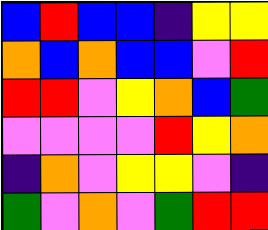[["blue", "red", "blue", "blue", "indigo", "yellow", "yellow"], ["orange", "blue", "orange", "blue", "blue", "violet", "red"], ["red", "red", "violet", "yellow", "orange", "blue", "green"], ["violet", "violet", "violet", "violet", "red", "yellow", "orange"], ["indigo", "orange", "violet", "yellow", "yellow", "violet", "indigo"], ["green", "violet", "orange", "violet", "green", "red", "red"]]